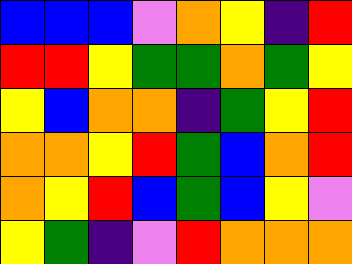[["blue", "blue", "blue", "violet", "orange", "yellow", "indigo", "red"], ["red", "red", "yellow", "green", "green", "orange", "green", "yellow"], ["yellow", "blue", "orange", "orange", "indigo", "green", "yellow", "red"], ["orange", "orange", "yellow", "red", "green", "blue", "orange", "red"], ["orange", "yellow", "red", "blue", "green", "blue", "yellow", "violet"], ["yellow", "green", "indigo", "violet", "red", "orange", "orange", "orange"]]